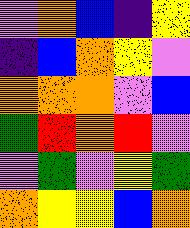[["violet", "orange", "blue", "indigo", "yellow"], ["indigo", "blue", "orange", "yellow", "violet"], ["orange", "orange", "orange", "violet", "blue"], ["green", "red", "orange", "red", "violet"], ["violet", "green", "violet", "yellow", "green"], ["orange", "yellow", "yellow", "blue", "orange"]]